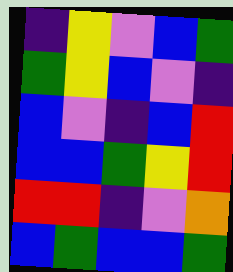[["indigo", "yellow", "violet", "blue", "green"], ["green", "yellow", "blue", "violet", "indigo"], ["blue", "violet", "indigo", "blue", "red"], ["blue", "blue", "green", "yellow", "red"], ["red", "red", "indigo", "violet", "orange"], ["blue", "green", "blue", "blue", "green"]]